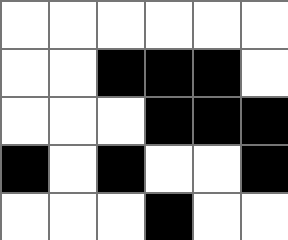[["white", "white", "white", "white", "white", "white"], ["white", "white", "black", "black", "black", "white"], ["white", "white", "white", "black", "black", "black"], ["black", "white", "black", "white", "white", "black"], ["white", "white", "white", "black", "white", "white"]]